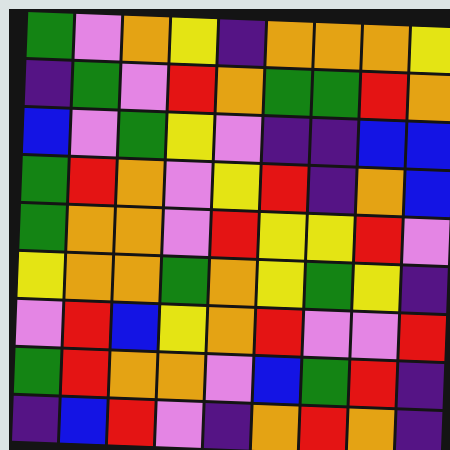[["green", "violet", "orange", "yellow", "indigo", "orange", "orange", "orange", "yellow"], ["indigo", "green", "violet", "red", "orange", "green", "green", "red", "orange"], ["blue", "violet", "green", "yellow", "violet", "indigo", "indigo", "blue", "blue"], ["green", "red", "orange", "violet", "yellow", "red", "indigo", "orange", "blue"], ["green", "orange", "orange", "violet", "red", "yellow", "yellow", "red", "violet"], ["yellow", "orange", "orange", "green", "orange", "yellow", "green", "yellow", "indigo"], ["violet", "red", "blue", "yellow", "orange", "red", "violet", "violet", "red"], ["green", "red", "orange", "orange", "violet", "blue", "green", "red", "indigo"], ["indigo", "blue", "red", "violet", "indigo", "orange", "red", "orange", "indigo"]]